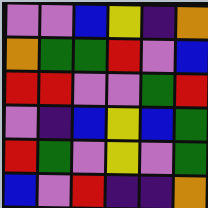[["violet", "violet", "blue", "yellow", "indigo", "orange"], ["orange", "green", "green", "red", "violet", "blue"], ["red", "red", "violet", "violet", "green", "red"], ["violet", "indigo", "blue", "yellow", "blue", "green"], ["red", "green", "violet", "yellow", "violet", "green"], ["blue", "violet", "red", "indigo", "indigo", "orange"]]